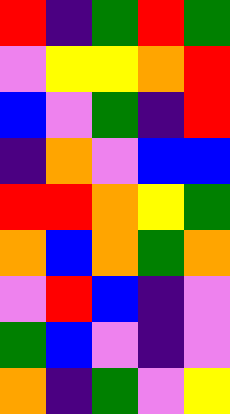[["red", "indigo", "green", "red", "green"], ["violet", "yellow", "yellow", "orange", "red"], ["blue", "violet", "green", "indigo", "red"], ["indigo", "orange", "violet", "blue", "blue"], ["red", "red", "orange", "yellow", "green"], ["orange", "blue", "orange", "green", "orange"], ["violet", "red", "blue", "indigo", "violet"], ["green", "blue", "violet", "indigo", "violet"], ["orange", "indigo", "green", "violet", "yellow"]]